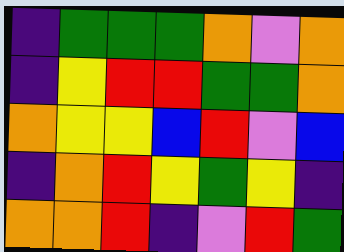[["indigo", "green", "green", "green", "orange", "violet", "orange"], ["indigo", "yellow", "red", "red", "green", "green", "orange"], ["orange", "yellow", "yellow", "blue", "red", "violet", "blue"], ["indigo", "orange", "red", "yellow", "green", "yellow", "indigo"], ["orange", "orange", "red", "indigo", "violet", "red", "green"]]